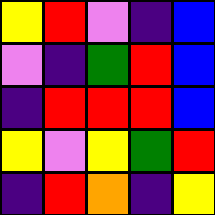[["yellow", "red", "violet", "indigo", "blue"], ["violet", "indigo", "green", "red", "blue"], ["indigo", "red", "red", "red", "blue"], ["yellow", "violet", "yellow", "green", "red"], ["indigo", "red", "orange", "indigo", "yellow"]]